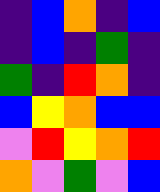[["indigo", "blue", "orange", "indigo", "blue"], ["indigo", "blue", "indigo", "green", "indigo"], ["green", "indigo", "red", "orange", "indigo"], ["blue", "yellow", "orange", "blue", "blue"], ["violet", "red", "yellow", "orange", "red"], ["orange", "violet", "green", "violet", "blue"]]